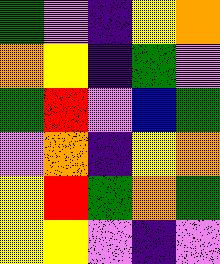[["green", "violet", "indigo", "yellow", "orange"], ["orange", "yellow", "indigo", "green", "violet"], ["green", "red", "violet", "blue", "green"], ["violet", "orange", "indigo", "yellow", "orange"], ["yellow", "red", "green", "orange", "green"], ["yellow", "yellow", "violet", "indigo", "violet"]]